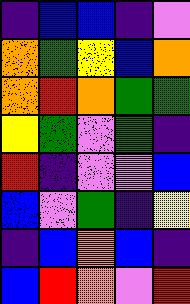[["indigo", "blue", "blue", "indigo", "violet"], ["orange", "green", "yellow", "blue", "orange"], ["orange", "red", "orange", "green", "green"], ["yellow", "green", "violet", "green", "indigo"], ["red", "indigo", "violet", "violet", "blue"], ["blue", "violet", "green", "indigo", "yellow"], ["indigo", "blue", "orange", "blue", "indigo"], ["blue", "red", "orange", "violet", "red"]]